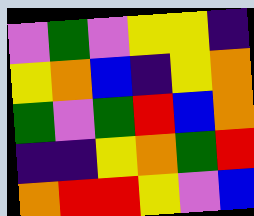[["violet", "green", "violet", "yellow", "yellow", "indigo"], ["yellow", "orange", "blue", "indigo", "yellow", "orange"], ["green", "violet", "green", "red", "blue", "orange"], ["indigo", "indigo", "yellow", "orange", "green", "red"], ["orange", "red", "red", "yellow", "violet", "blue"]]